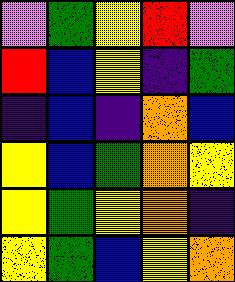[["violet", "green", "yellow", "red", "violet"], ["red", "blue", "yellow", "indigo", "green"], ["indigo", "blue", "indigo", "orange", "blue"], ["yellow", "blue", "green", "orange", "yellow"], ["yellow", "green", "yellow", "orange", "indigo"], ["yellow", "green", "blue", "yellow", "orange"]]